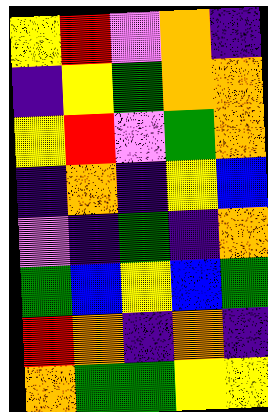[["yellow", "red", "violet", "orange", "indigo"], ["indigo", "yellow", "green", "orange", "orange"], ["yellow", "red", "violet", "green", "orange"], ["indigo", "orange", "indigo", "yellow", "blue"], ["violet", "indigo", "green", "indigo", "orange"], ["green", "blue", "yellow", "blue", "green"], ["red", "orange", "indigo", "orange", "indigo"], ["orange", "green", "green", "yellow", "yellow"]]